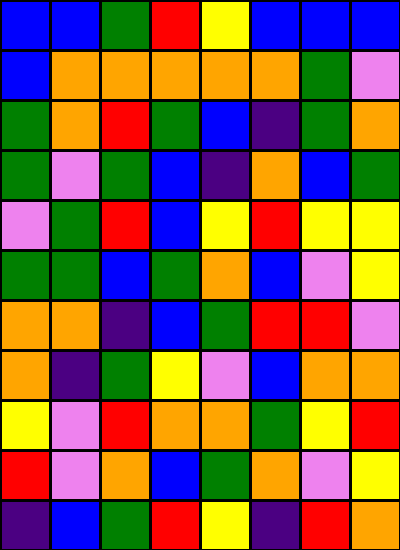[["blue", "blue", "green", "red", "yellow", "blue", "blue", "blue"], ["blue", "orange", "orange", "orange", "orange", "orange", "green", "violet"], ["green", "orange", "red", "green", "blue", "indigo", "green", "orange"], ["green", "violet", "green", "blue", "indigo", "orange", "blue", "green"], ["violet", "green", "red", "blue", "yellow", "red", "yellow", "yellow"], ["green", "green", "blue", "green", "orange", "blue", "violet", "yellow"], ["orange", "orange", "indigo", "blue", "green", "red", "red", "violet"], ["orange", "indigo", "green", "yellow", "violet", "blue", "orange", "orange"], ["yellow", "violet", "red", "orange", "orange", "green", "yellow", "red"], ["red", "violet", "orange", "blue", "green", "orange", "violet", "yellow"], ["indigo", "blue", "green", "red", "yellow", "indigo", "red", "orange"]]